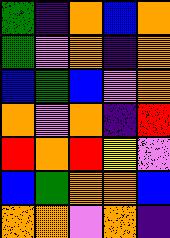[["green", "indigo", "orange", "blue", "orange"], ["green", "violet", "orange", "indigo", "orange"], ["blue", "green", "blue", "violet", "orange"], ["orange", "violet", "orange", "indigo", "red"], ["red", "orange", "red", "yellow", "violet"], ["blue", "green", "orange", "orange", "blue"], ["orange", "orange", "violet", "orange", "indigo"]]